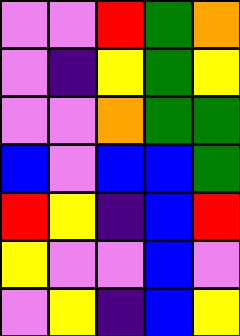[["violet", "violet", "red", "green", "orange"], ["violet", "indigo", "yellow", "green", "yellow"], ["violet", "violet", "orange", "green", "green"], ["blue", "violet", "blue", "blue", "green"], ["red", "yellow", "indigo", "blue", "red"], ["yellow", "violet", "violet", "blue", "violet"], ["violet", "yellow", "indigo", "blue", "yellow"]]